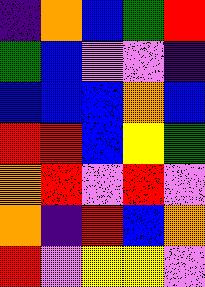[["indigo", "orange", "blue", "green", "red"], ["green", "blue", "violet", "violet", "indigo"], ["blue", "blue", "blue", "orange", "blue"], ["red", "red", "blue", "yellow", "green"], ["orange", "red", "violet", "red", "violet"], ["orange", "indigo", "red", "blue", "orange"], ["red", "violet", "yellow", "yellow", "violet"]]